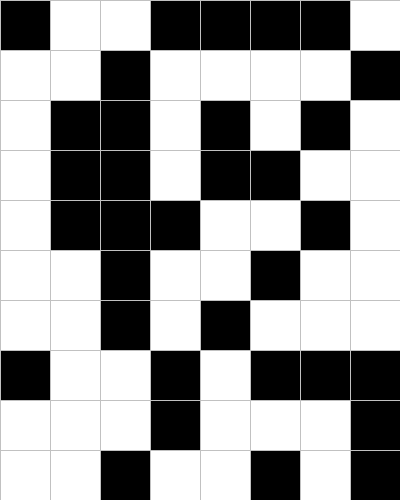[["black", "white", "white", "black", "black", "black", "black", "white"], ["white", "white", "black", "white", "white", "white", "white", "black"], ["white", "black", "black", "white", "black", "white", "black", "white"], ["white", "black", "black", "white", "black", "black", "white", "white"], ["white", "black", "black", "black", "white", "white", "black", "white"], ["white", "white", "black", "white", "white", "black", "white", "white"], ["white", "white", "black", "white", "black", "white", "white", "white"], ["black", "white", "white", "black", "white", "black", "black", "black"], ["white", "white", "white", "black", "white", "white", "white", "black"], ["white", "white", "black", "white", "white", "black", "white", "black"]]